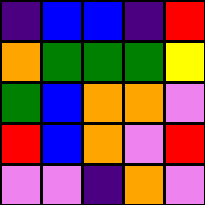[["indigo", "blue", "blue", "indigo", "red"], ["orange", "green", "green", "green", "yellow"], ["green", "blue", "orange", "orange", "violet"], ["red", "blue", "orange", "violet", "red"], ["violet", "violet", "indigo", "orange", "violet"]]